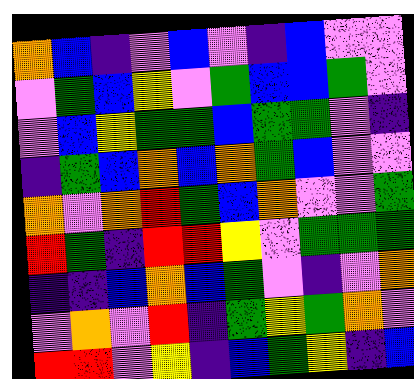[["orange", "blue", "indigo", "violet", "blue", "violet", "indigo", "blue", "violet", "violet"], ["violet", "green", "blue", "yellow", "violet", "green", "blue", "blue", "green", "violet"], ["violet", "blue", "yellow", "green", "green", "blue", "green", "green", "violet", "indigo"], ["indigo", "green", "blue", "orange", "blue", "orange", "green", "blue", "violet", "violet"], ["orange", "violet", "orange", "red", "green", "blue", "orange", "violet", "violet", "green"], ["red", "green", "indigo", "red", "red", "yellow", "violet", "green", "green", "green"], ["indigo", "indigo", "blue", "orange", "blue", "green", "violet", "indigo", "violet", "orange"], ["violet", "orange", "violet", "red", "indigo", "green", "yellow", "green", "orange", "violet"], ["red", "red", "violet", "yellow", "indigo", "blue", "green", "yellow", "indigo", "blue"]]